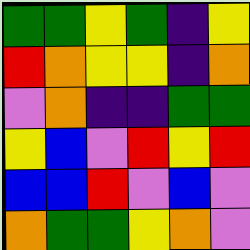[["green", "green", "yellow", "green", "indigo", "yellow"], ["red", "orange", "yellow", "yellow", "indigo", "orange"], ["violet", "orange", "indigo", "indigo", "green", "green"], ["yellow", "blue", "violet", "red", "yellow", "red"], ["blue", "blue", "red", "violet", "blue", "violet"], ["orange", "green", "green", "yellow", "orange", "violet"]]